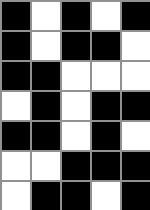[["black", "white", "black", "white", "black"], ["black", "white", "black", "black", "white"], ["black", "black", "white", "white", "white"], ["white", "black", "white", "black", "black"], ["black", "black", "white", "black", "white"], ["white", "white", "black", "black", "black"], ["white", "black", "black", "white", "black"]]